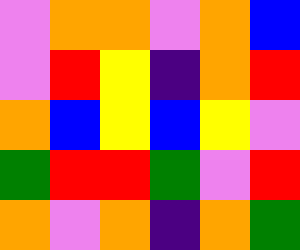[["violet", "orange", "orange", "violet", "orange", "blue"], ["violet", "red", "yellow", "indigo", "orange", "red"], ["orange", "blue", "yellow", "blue", "yellow", "violet"], ["green", "red", "red", "green", "violet", "red"], ["orange", "violet", "orange", "indigo", "orange", "green"]]